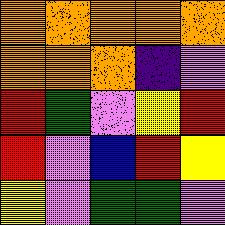[["orange", "orange", "orange", "orange", "orange"], ["orange", "orange", "orange", "indigo", "violet"], ["red", "green", "violet", "yellow", "red"], ["red", "violet", "blue", "red", "yellow"], ["yellow", "violet", "green", "green", "violet"]]